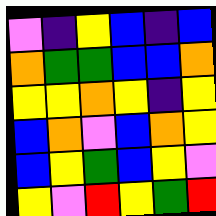[["violet", "indigo", "yellow", "blue", "indigo", "blue"], ["orange", "green", "green", "blue", "blue", "orange"], ["yellow", "yellow", "orange", "yellow", "indigo", "yellow"], ["blue", "orange", "violet", "blue", "orange", "yellow"], ["blue", "yellow", "green", "blue", "yellow", "violet"], ["yellow", "violet", "red", "yellow", "green", "red"]]